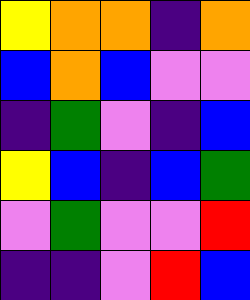[["yellow", "orange", "orange", "indigo", "orange"], ["blue", "orange", "blue", "violet", "violet"], ["indigo", "green", "violet", "indigo", "blue"], ["yellow", "blue", "indigo", "blue", "green"], ["violet", "green", "violet", "violet", "red"], ["indigo", "indigo", "violet", "red", "blue"]]